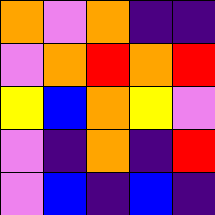[["orange", "violet", "orange", "indigo", "indigo"], ["violet", "orange", "red", "orange", "red"], ["yellow", "blue", "orange", "yellow", "violet"], ["violet", "indigo", "orange", "indigo", "red"], ["violet", "blue", "indigo", "blue", "indigo"]]